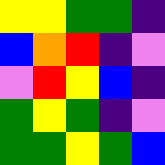[["yellow", "yellow", "green", "green", "indigo"], ["blue", "orange", "red", "indigo", "violet"], ["violet", "red", "yellow", "blue", "indigo"], ["green", "yellow", "green", "indigo", "violet"], ["green", "green", "yellow", "green", "blue"]]